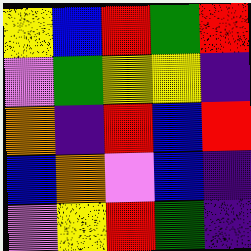[["yellow", "blue", "red", "green", "red"], ["violet", "green", "yellow", "yellow", "indigo"], ["orange", "indigo", "red", "blue", "red"], ["blue", "orange", "violet", "blue", "indigo"], ["violet", "yellow", "red", "green", "indigo"]]